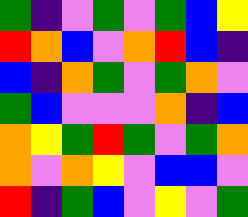[["green", "indigo", "violet", "green", "violet", "green", "blue", "yellow"], ["red", "orange", "blue", "violet", "orange", "red", "blue", "indigo"], ["blue", "indigo", "orange", "green", "violet", "green", "orange", "violet"], ["green", "blue", "violet", "violet", "violet", "orange", "indigo", "blue"], ["orange", "yellow", "green", "red", "green", "violet", "green", "orange"], ["orange", "violet", "orange", "yellow", "violet", "blue", "blue", "violet"], ["red", "indigo", "green", "blue", "violet", "yellow", "violet", "green"]]